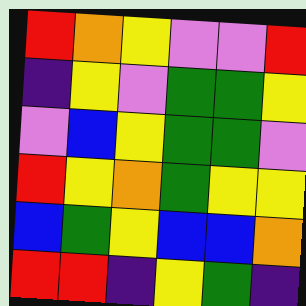[["red", "orange", "yellow", "violet", "violet", "red"], ["indigo", "yellow", "violet", "green", "green", "yellow"], ["violet", "blue", "yellow", "green", "green", "violet"], ["red", "yellow", "orange", "green", "yellow", "yellow"], ["blue", "green", "yellow", "blue", "blue", "orange"], ["red", "red", "indigo", "yellow", "green", "indigo"]]